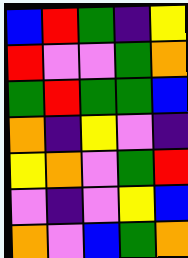[["blue", "red", "green", "indigo", "yellow"], ["red", "violet", "violet", "green", "orange"], ["green", "red", "green", "green", "blue"], ["orange", "indigo", "yellow", "violet", "indigo"], ["yellow", "orange", "violet", "green", "red"], ["violet", "indigo", "violet", "yellow", "blue"], ["orange", "violet", "blue", "green", "orange"]]